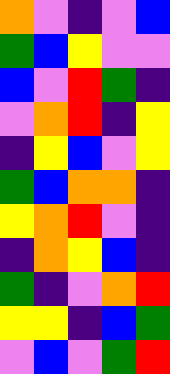[["orange", "violet", "indigo", "violet", "blue"], ["green", "blue", "yellow", "violet", "violet"], ["blue", "violet", "red", "green", "indigo"], ["violet", "orange", "red", "indigo", "yellow"], ["indigo", "yellow", "blue", "violet", "yellow"], ["green", "blue", "orange", "orange", "indigo"], ["yellow", "orange", "red", "violet", "indigo"], ["indigo", "orange", "yellow", "blue", "indigo"], ["green", "indigo", "violet", "orange", "red"], ["yellow", "yellow", "indigo", "blue", "green"], ["violet", "blue", "violet", "green", "red"]]